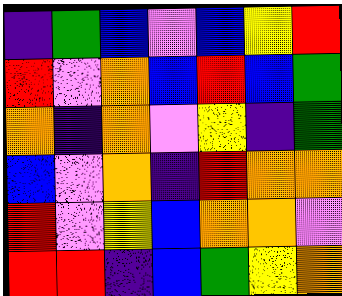[["indigo", "green", "blue", "violet", "blue", "yellow", "red"], ["red", "violet", "orange", "blue", "red", "blue", "green"], ["orange", "indigo", "orange", "violet", "yellow", "indigo", "green"], ["blue", "violet", "orange", "indigo", "red", "orange", "orange"], ["red", "violet", "yellow", "blue", "orange", "orange", "violet"], ["red", "red", "indigo", "blue", "green", "yellow", "orange"]]